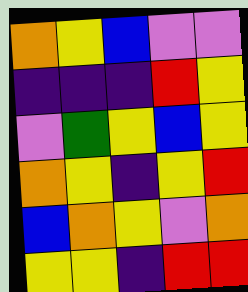[["orange", "yellow", "blue", "violet", "violet"], ["indigo", "indigo", "indigo", "red", "yellow"], ["violet", "green", "yellow", "blue", "yellow"], ["orange", "yellow", "indigo", "yellow", "red"], ["blue", "orange", "yellow", "violet", "orange"], ["yellow", "yellow", "indigo", "red", "red"]]